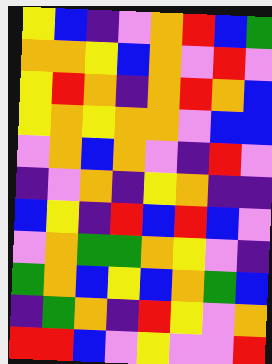[["yellow", "blue", "indigo", "violet", "orange", "red", "blue", "green"], ["orange", "orange", "yellow", "blue", "orange", "violet", "red", "violet"], ["yellow", "red", "orange", "indigo", "orange", "red", "orange", "blue"], ["yellow", "orange", "yellow", "orange", "orange", "violet", "blue", "blue"], ["violet", "orange", "blue", "orange", "violet", "indigo", "red", "violet"], ["indigo", "violet", "orange", "indigo", "yellow", "orange", "indigo", "indigo"], ["blue", "yellow", "indigo", "red", "blue", "red", "blue", "violet"], ["violet", "orange", "green", "green", "orange", "yellow", "violet", "indigo"], ["green", "orange", "blue", "yellow", "blue", "orange", "green", "blue"], ["indigo", "green", "orange", "indigo", "red", "yellow", "violet", "orange"], ["red", "red", "blue", "violet", "yellow", "violet", "violet", "red"]]